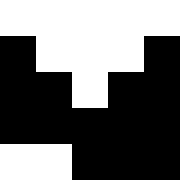[["white", "white", "white", "white", "white"], ["black", "white", "white", "white", "black"], ["black", "black", "white", "black", "black"], ["black", "black", "black", "black", "black"], ["white", "white", "black", "black", "black"]]